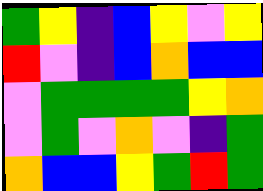[["green", "yellow", "indigo", "blue", "yellow", "violet", "yellow"], ["red", "violet", "indigo", "blue", "orange", "blue", "blue"], ["violet", "green", "green", "green", "green", "yellow", "orange"], ["violet", "green", "violet", "orange", "violet", "indigo", "green"], ["orange", "blue", "blue", "yellow", "green", "red", "green"]]